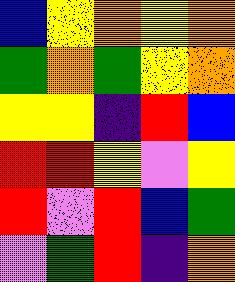[["blue", "yellow", "orange", "yellow", "orange"], ["green", "orange", "green", "yellow", "orange"], ["yellow", "yellow", "indigo", "red", "blue"], ["red", "red", "yellow", "violet", "yellow"], ["red", "violet", "red", "blue", "green"], ["violet", "green", "red", "indigo", "orange"]]